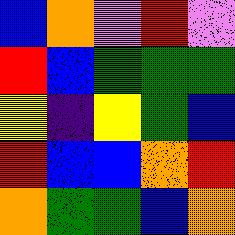[["blue", "orange", "violet", "red", "violet"], ["red", "blue", "green", "green", "green"], ["yellow", "indigo", "yellow", "green", "blue"], ["red", "blue", "blue", "orange", "red"], ["orange", "green", "green", "blue", "orange"]]